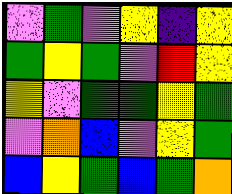[["violet", "green", "violet", "yellow", "indigo", "yellow"], ["green", "yellow", "green", "violet", "red", "yellow"], ["yellow", "violet", "green", "green", "yellow", "green"], ["violet", "orange", "blue", "violet", "yellow", "green"], ["blue", "yellow", "green", "blue", "green", "orange"]]